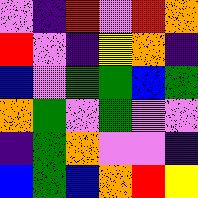[["violet", "indigo", "red", "violet", "red", "orange"], ["red", "violet", "indigo", "yellow", "orange", "indigo"], ["blue", "violet", "green", "green", "blue", "green"], ["orange", "green", "violet", "green", "violet", "violet"], ["indigo", "green", "orange", "violet", "violet", "indigo"], ["blue", "green", "blue", "orange", "red", "yellow"]]